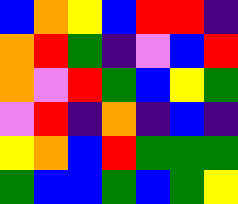[["blue", "orange", "yellow", "blue", "red", "red", "indigo"], ["orange", "red", "green", "indigo", "violet", "blue", "red"], ["orange", "violet", "red", "green", "blue", "yellow", "green"], ["violet", "red", "indigo", "orange", "indigo", "blue", "indigo"], ["yellow", "orange", "blue", "red", "green", "green", "green"], ["green", "blue", "blue", "green", "blue", "green", "yellow"]]